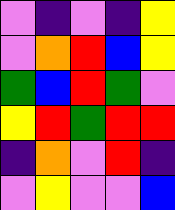[["violet", "indigo", "violet", "indigo", "yellow"], ["violet", "orange", "red", "blue", "yellow"], ["green", "blue", "red", "green", "violet"], ["yellow", "red", "green", "red", "red"], ["indigo", "orange", "violet", "red", "indigo"], ["violet", "yellow", "violet", "violet", "blue"]]